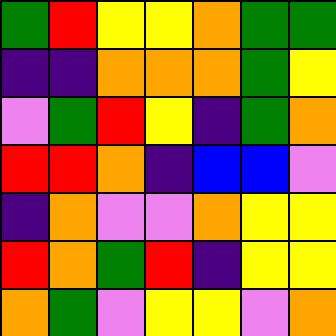[["green", "red", "yellow", "yellow", "orange", "green", "green"], ["indigo", "indigo", "orange", "orange", "orange", "green", "yellow"], ["violet", "green", "red", "yellow", "indigo", "green", "orange"], ["red", "red", "orange", "indigo", "blue", "blue", "violet"], ["indigo", "orange", "violet", "violet", "orange", "yellow", "yellow"], ["red", "orange", "green", "red", "indigo", "yellow", "yellow"], ["orange", "green", "violet", "yellow", "yellow", "violet", "orange"]]